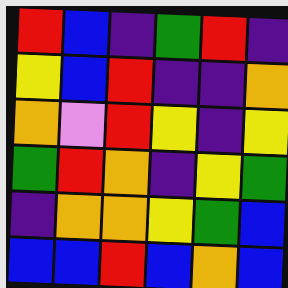[["red", "blue", "indigo", "green", "red", "indigo"], ["yellow", "blue", "red", "indigo", "indigo", "orange"], ["orange", "violet", "red", "yellow", "indigo", "yellow"], ["green", "red", "orange", "indigo", "yellow", "green"], ["indigo", "orange", "orange", "yellow", "green", "blue"], ["blue", "blue", "red", "blue", "orange", "blue"]]